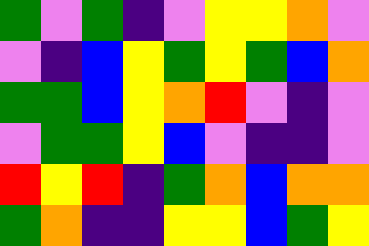[["green", "violet", "green", "indigo", "violet", "yellow", "yellow", "orange", "violet"], ["violet", "indigo", "blue", "yellow", "green", "yellow", "green", "blue", "orange"], ["green", "green", "blue", "yellow", "orange", "red", "violet", "indigo", "violet"], ["violet", "green", "green", "yellow", "blue", "violet", "indigo", "indigo", "violet"], ["red", "yellow", "red", "indigo", "green", "orange", "blue", "orange", "orange"], ["green", "orange", "indigo", "indigo", "yellow", "yellow", "blue", "green", "yellow"]]